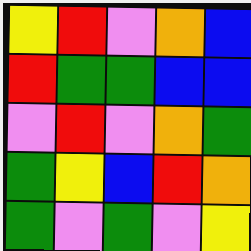[["yellow", "red", "violet", "orange", "blue"], ["red", "green", "green", "blue", "blue"], ["violet", "red", "violet", "orange", "green"], ["green", "yellow", "blue", "red", "orange"], ["green", "violet", "green", "violet", "yellow"]]